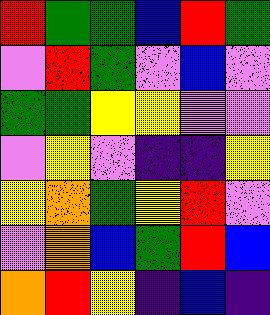[["red", "green", "green", "blue", "red", "green"], ["violet", "red", "green", "violet", "blue", "violet"], ["green", "green", "yellow", "yellow", "violet", "violet"], ["violet", "yellow", "violet", "indigo", "indigo", "yellow"], ["yellow", "orange", "green", "yellow", "red", "violet"], ["violet", "orange", "blue", "green", "red", "blue"], ["orange", "red", "yellow", "indigo", "blue", "indigo"]]